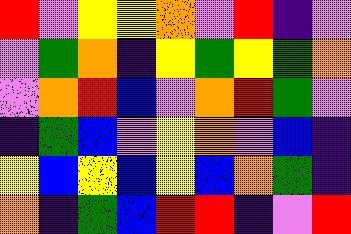[["red", "violet", "yellow", "yellow", "orange", "violet", "red", "indigo", "violet"], ["violet", "green", "orange", "indigo", "yellow", "green", "yellow", "green", "orange"], ["violet", "orange", "red", "blue", "violet", "orange", "red", "green", "violet"], ["indigo", "green", "blue", "violet", "yellow", "orange", "violet", "blue", "indigo"], ["yellow", "blue", "yellow", "blue", "yellow", "blue", "orange", "green", "indigo"], ["orange", "indigo", "green", "blue", "red", "red", "indigo", "violet", "red"]]